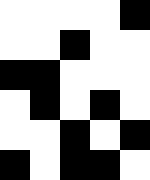[["white", "white", "white", "white", "black"], ["white", "white", "black", "white", "white"], ["black", "black", "white", "white", "white"], ["white", "black", "white", "black", "white"], ["white", "white", "black", "white", "black"], ["black", "white", "black", "black", "white"]]